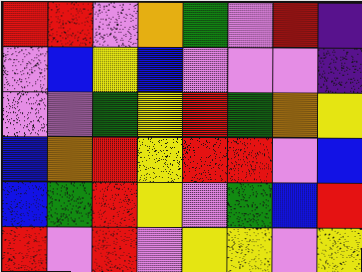[["red", "red", "violet", "orange", "green", "violet", "red", "indigo"], ["violet", "blue", "yellow", "blue", "violet", "violet", "violet", "indigo"], ["violet", "violet", "green", "yellow", "red", "green", "orange", "yellow"], ["blue", "orange", "red", "yellow", "red", "red", "violet", "blue"], ["blue", "green", "red", "yellow", "violet", "green", "blue", "red"], ["red", "violet", "red", "violet", "yellow", "yellow", "violet", "yellow"]]